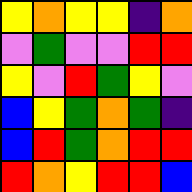[["yellow", "orange", "yellow", "yellow", "indigo", "orange"], ["violet", "green", "violet", "violet", "red", "red"], ["yellow", "violet", "red", "green", "yellow", "violet"], ["blue", "yellow", "green", "orange", "green", "indigo"], ["blue", "red", "green", "orange", "red", "red"], ["red", "orange", "yellow", "red", "red", "blue"]]